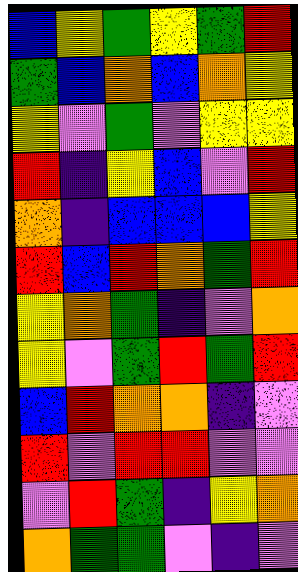[["blue", "yellow", "green", "yellow", "green", "red"], ["green", "blue", "orange", "blue", "orange", "yellow"], ["yellow", "violet", "green", "violet", "yellow", "yellow"], ["red", "indigo", "yellow", "blue", "violet", "red"], ["orange", "indigo", "blue", "blue", "blue", "yellow"], ["red", "blue", "red", "orange", "green", "red"], ["yellow", "orange", "green", "indigo", "violet", "orange"], ["yellow", "violet", "green", "red", "green", "red"], ["blue", "red", "orange", "orange", "indigo", "violet"], ["red", "violet", "red", "red", "violet", "violet"], ["violet", "red", "green", "indigo", "yellow", "orange"], ["orange", "green", "green", "violet", "indigo", "violet"]]